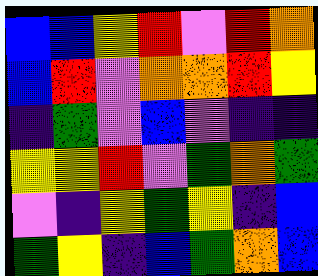[["blue", "blue", "yellow", "red", "violet", "red", "orange"], ["blue", "red", "violet", "orange", "orange", "red", "yellow"], ["indigo", "green", "violet", "blue", "violet", "indigo", "indigo"], ["yellow", "yellow", "red", "violet", "green", "orange", "green"], ["violet", "indigo", "yellow", "green", "yellow", "indigo", "blue"], ["green", "yellow", "indigo", "blue", "green", "orange", "blue"]]